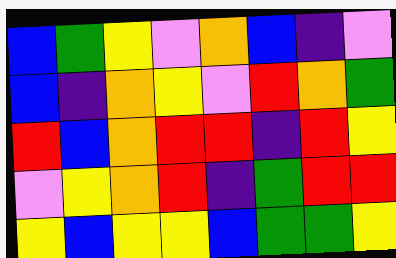[["blue", "green", "yellow", "violet", "orange", "blue", "indigo", "violet"], ["blue", "indigo", "orange", "yellow", "violet", "red", "orange", "green"], ["red", "blue", "orange", "red", "red", "indigo", "red", "yellow"], ["violet", "yellow", "orange", "red", "indigo", "green", "red", "red"], ["yellow", "blue", "yellow", "yellow", "blue", "green", "green", "yellow"]]